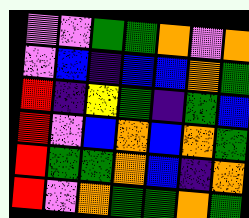[["violet", "violet", "green", "green", "orange", "violet", "orange"], ["violet", "blue", "indigo", "blue", "blue", "orange", "green"], ["red", "indigo", "yellow", "green", "indigo", "green", "blue"], ["red", "violet", "blue", "orange", "blue", "orange", "green"], ["red", "green", "green", "orange", "blue", "indigo", "orange"], ["red", "violet", "orange", "green", "green", "orange", "green"]]